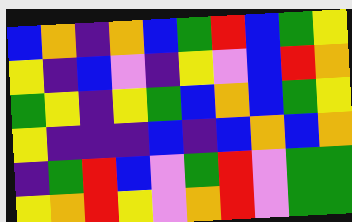[["blue", "orange", "indigo", "orange", "blue", "green", "red", "blue", "green", "yellow"], ["yellow", "indigo", "blue", "violet", "indigo", "yellow", "violet", "blue", "red", "orange"], ["green", "yellow", "indigo", "yellow", "green", "blue", "orange", "blue", "green", "yellow"], ["yellow", "indigo", "indigo", "indigo", "blue", "indigo", "blue", "orange", "blue", "orange"], ["indigo", "green", "red", "blue", "violet", "green", "red", "violet", "green", "green"], ["yellow", "orange", "red", "yellow", "violet", "orange", "red", "violet", "green", "green"]]